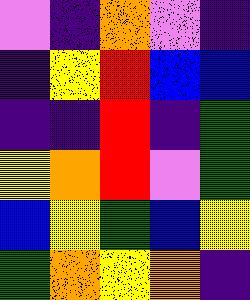[["violet", "indigo", "orange", "violet", "indigo"], ["indigo", "yellow", "red", "blue", "blue"], ["indigo", "indigo", "red", "indigo", "green"], ["yellow", "orange", "red", "violet", "green"], ["blue", "yellow", "green", "blue", "yellow"], ["green", "orange", "yellow", "orange", "indigo"]]